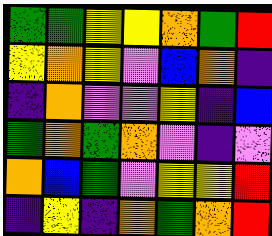[["green", "green", "yellow", "yellow", "orange", "green", "red"], ["yellow", "orange", "yellow", "violet", "blue", "orange", "indigo"], ["indigo", "orange", "violet", "violet", "yellow", "indigo", "blue"], ["green", "orange", "green", "orange", "violet", "indigo", "violet"], ["orange", "blue", "green", "violet", "yellow", "yellow", "red"], ["indigo", "yellow", "indigo", "orange", "green", "orange", "red"]]